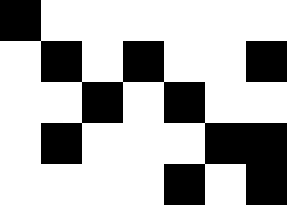[["black", "white", "white", "white", "white", "white", "white"], ["white", "black", "white", "black", "white", "white", "black"], ["white", "white", "black", "white", "black", "white", "white"], ["white", "black", "white", "white", "white", "black", "black"], ["white", "white", "white", "white", "black", "white", "black"]]